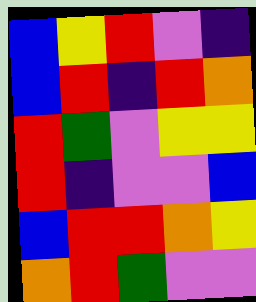[["blue", "yellow", "red", "violet", "indigo"], ["blue", "red", "indigo", "red", "orange"], ["red", "green", "violet", "yellow", "yellow"], ["red", "indigo", "violet", "violet", "blue"], ["blue", "red", "red", "orange", "yellow"], ["orange", "red", "green", "violet", "violet"]]